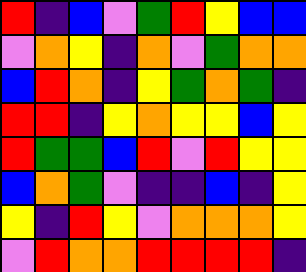[["red", "indigo", "blue", "violet", "green", "red", "yellow", "blue", "blue"], ["violet", "orange", "yellow", "indigo", "orange", "violet", "green", "orange", "orange"], ["blue", "red", "orange", "indigo", "yellow", "green", "orange", "green", "indigo"], ["red", "red", "indigo", "yellow", "orange", "yellow", "yellow", "blue", "yellow"], ["red", "green", "green", "blue", "red", "violet", "red", "yellow", "yellow"], ["blue", "orange", "green", "violet", "indigo", "indigo", "blue", "indigo", "yellow"], ["yellow", "indigo", "red", "yellow", "violet", "orange", "orange", "orange", "yellow"], ["violet", "red", "orange", "orange", "red", "red", "red", "red", "indigo"]]